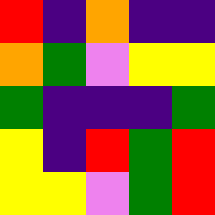[["red", "indigo", "orange", "indigo", "indigo"], ["orange", "green", "violet", "yellow", "yellow"], ["green", "indigo", "indigo", "indigo", "green"], ["yellow", "indigo", "red", "green", "red"], ["yellow", "yellow", "violet", "green", "red"]]